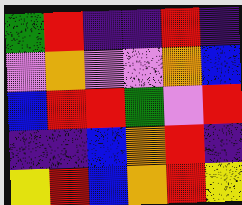[["green", "red", "indigo", "indigo", "red", "indigo"], ["violet", "orange", "violet", "violet", "orange", "blue"], ["blue", "red", "red", "green", "violet", "red"], ["indigo", "indigo", "blue", "orange", "red", "indigo"], ["yellow", "red", "blue", "orange", "red", "yellow"]]